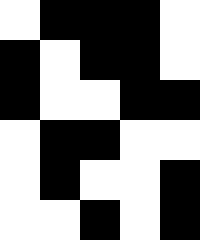[["white", "black", "black", "black", "white"], ["black", "white", "black", "black", "white"], ["black", "white", "white", "black", "black"], ["white", "black", "black", "white", "white"], ["white", "black", "white", "white", "black"], ["white", "white", "black", "white", "black"]]